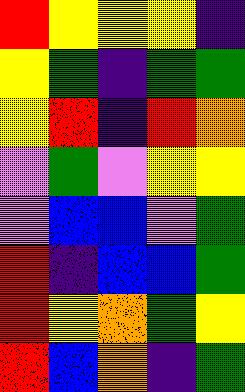[["red", "yellow", "yellow", "yellow", "indigo"], ["yellow", "green", "indigo", "green", "green"], ["yellow", "red", "indigo", "red", "orange"], ["violet", "green", "violet", "yellow", "yellow"], ["violet", "blue", "blue", "violet", "green"], ["red", "indigo", "blue", "blue", "green"], ["red", "yellow", "orange", "green", "yellow"], ["red", "blue", "orange", "indigo", "green"]]